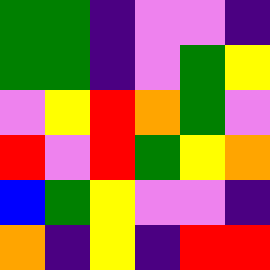[["green", "green", "indigo", "violet", "violet", "indigo"], ["green", "green", "indigo", "violet", "green", "yellow"], ["violet", "yellow", "red", "orange", "green", "violet"], ["red", "violet", "red", "green", "yellow", "orange"], ["blue", "green", "yellow", "violet", "violet", "indigo"], ["orange", "indigo", "yellow", "indigo", "red", "red"]]